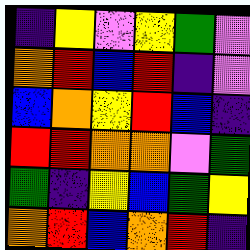[["indigo", "yellow", "violet", "yellow", "green", "violet"], ["orange", "red", "blue", "red", "indigo", "violet"], ["blue", "orange", "yellow", "red", "blue", "indigo"], ["red", "red", "orange", "orange", "violet", "green"], ["green", "indigo", "yellow", "blue", "green", "yellow"], ["orange", "red", "blue", "orange", "red", "indigo"]]